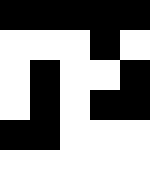[["black", "black", "black", "black", "black"], ["white", "white", "white", "black", "white"], ["white", "black", "white", "white", "black"], ["white", "black", "white", "black", "black"], ["black", "black", "white", "white", "white"], ["white", "white", "white", "white", "white"]]